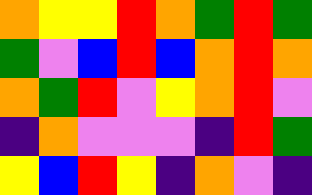[["orange", "yellow", "yellow", "red", "orange", "green", "red", "green"], ["green", "violet", "blue", "red", "blue", "orange", "red", "orange"], ["orange", "green", "red", "violet", "yellow", "orange", "red", "violet"], ["indigo", "orange", "violet", "violet", "violet", "indigo", "red", "green"], ["yellow", "blue", "red", "yellow", "indigo", "orange", "violet", "indigo"]]